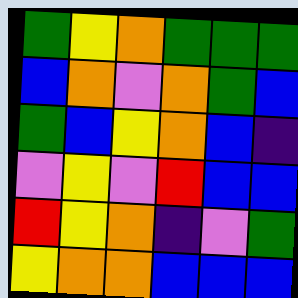[["green", "yellow", "orange", "green", "green", "green"], ["blue", "orange", "violet", "orange", "green", "blue"], ["green", "blue", "yellow", "orange", "blue", "indigo"], ["violet", "yellow", "violet", "red", "blue", "blue"], ["red", "yellow", "orange", "indigo", "violet", "green"], ["yellow", "orange", "orange", "blue", "blue", "blue"]]